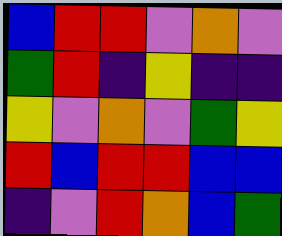[["blue", "red", "red", "violet", "orange", "violet"], ["green", "red", "indigo", "yellow", "indigo", "indigo"], ["yellow", "violet", "orange", "violet", "green", "yellow"], ["red", "blue", "red", "red", "blue", "blue"], ["indigo", "violet", "red", "orange", "blue", "green"]]